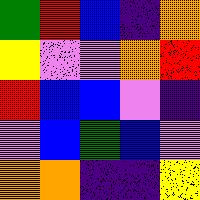[["green", "red", "blue", "indigo", "orange"], ["yellow", "violet", "violet", "orange", "red"], ["red", "blue", "blue", "violet", "indigo"], ["violet", "blue", "green", "blue", "violet"], ["orange", "orange", "indigo", "indigo", "yellow"]]